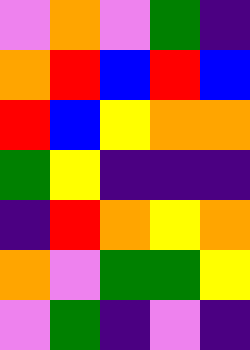[["violet", "orange", "violet", "green", "indigo"], ["orange", "red", "blue", "red", "blue"], ["red", "blue", "yellow", "orange", "orange"], ["green", "yellow", "indigo", "indigo", "indigo"], ["indigo", "red", "orange", "yellow", "orange"], ["orange", "violet", "green", "green", "yellow"], ["violet", "green", "indigo", "violet", "indigo"]]